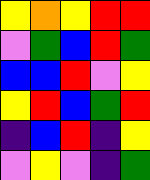[["yellow", "orange", "yellow", "red", "red"], ["violet", "green", "blue", "red", "green"], ["blue", "blue", "red", "violet", "yellow"], ["yellow", "red", "blue", "green", "red"], ["indigo", "blue", "red", "indigo", "yellow"], ["violet", "yellow", "violet", "indigo", "green"]]